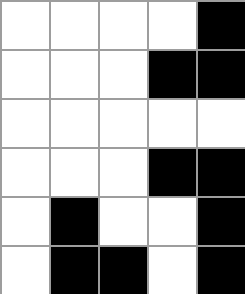[["white", "white", "white", "white", "black"], ["white", "white", "white", "black", "black"], ["white", "white", "white", "white", "white"], ["white", "white", "white", "black", "black"], ["white", "black", "white", "white", "black"], ["white", "black", "black", "white", "black"]]